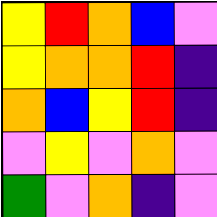[["yellow", "red", "orange", "blue", "violet"], ["yellow", "orange", "orange", "red", "indigo"], ["orange", "blue", "yellow", "red", "indigo"], ["violet", "yellow", "violet", "orange", "violet"], ["green", "violet", "orange", "indigo", "violet"]]